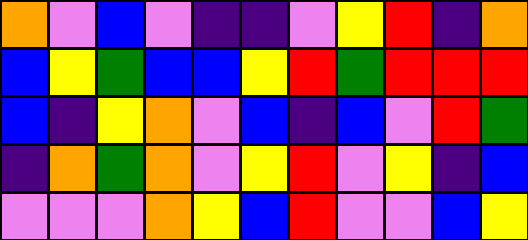[["orange", "violet", "blue", "violet", "indigo", "indigo", "violet", "yellow", "red", "indigo", "orange"], ["blue", "yellow", "green", "blue", "blue", "yellow", "red", "green", "red", "red", "red"], ["blue", "indigo", "yellow", "orange", "violet", "blue", "indigo", "blue", "violet", "red", "green"], ["indigo", "orange", "green", "orange", "violet", "yellow", "red", "violet", "yellow", "indigo", "blue"], ["violet", "violet", "violet", "orange", "yellow", "blue", "red", "violet", "violet", "blue", "yellow"]]